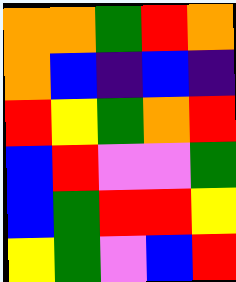[["orange", "orange", "green", "red", "orange"], ["orange", "blue", "indigo", "blue", "indigo"], ["red", "yellow", "green", "orange", "red"], ["blue", "red", "violet", "violet", "green"], ["blue", "green", "red", "red", "yellow"], ["yellow", "green", "violet", "blue", "red"]]